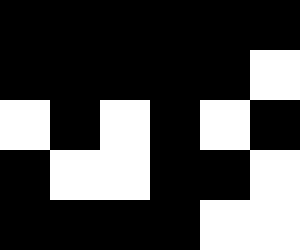[["black", "black", "black", "black", "black", "black"], ["black", "black", "black", "black", "black", "white"], ["white", "black", "white", "black", "white", "black"], ["black", "white", "white", "black", "black", "white"], ["black", "black", "black", "black", "white", "white"]]